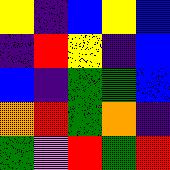[["yellow", "indigo", "blue", "yellow", "blue"], ["indigo", "red", "yellow", "indigo", "blue"], ["blue", "indigo", "green", "green", "blue"], ["orange", "red", "green", "orange", "indigo"], ["green", "violet", "red", "green", "red"]]